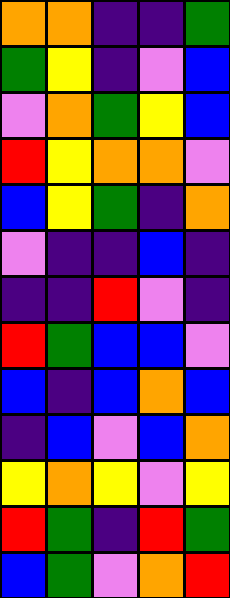[["orange", "orange", "indigo", "indigo", "green"], ["green", "yellow", "indigo", "violet", "blue"], ["violet", "orange", "green", "yellow", "blue"], ["red", "yellow", "orange", "orange", "violet"], ["blue", "yellow", "green", "indigo", "orange"], ["violet", "indigo", "indigo", "blue", "indigo"], ["indigo", "indigo", "red", "violet", "indigo"], ["red", "green", "blue", "blue", "violet"], ["blue", "indigo", "blue", "orange", "blue"], ["indigo", "blue", "violet", "blue", "orange"], ["yellow", "orange", "yellow", "violet", "yellow"], ["red", "green", "indigo", "red", "green"], ["blue", "green", "violet", "orange", "red"]]